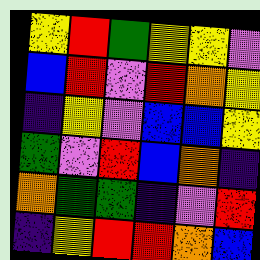[["yellow", "red", "green", "yellow", "yellow", "violet"], ["blue", "red", "violet", "red", "orange", "yellow"], ["indigo", "yellow", "violet", "blue", "blue", "yellow"], ["green", "violet", "red", "blue", "orange", "indigo"], ["orange", "green", "green", "indigo", "violet", "red"], ["indigo", "yellow", "red", "red", "orange", "blue"]]